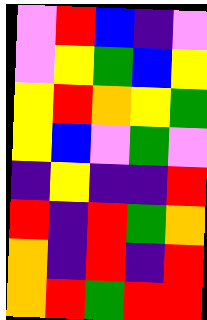[["violet", "red", "blue", "indigo", "violet"], ["violet", "yellow", "green", "blue", "yellow"], ["yellow", "red", "orange", "yellow", "green"], ["yellow", "blue", "violet", "green", "violet"], ["indigo", "yellow", "indigo", "indigo", "red"], ["red", "indigo", "red", "green", "orange"], ["orange", "indigo", "red", "indigo", "red"], ["orange", "red", "green", "red", "red"]]